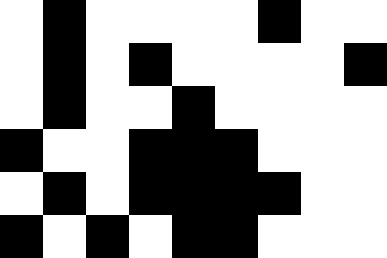[["white", "black", "white", "white", "white", "white", "black", "white", "white"], ["white", "black", "white", "black", "white", "white", "white", "white", "black"], ["white", "black", "white", "white", "black", "white", "white", "white", "white"], ["black", "white", "white", "black", "black", "black", "white", "white", "white"], ["white", "black", "white", "black", "black", "black", "black", "white", "white"], ["black", "white", "black", "white", "black", "black", "white", "white", "white"]]